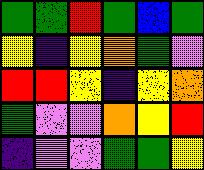[["green", "green", "red", "green", "blue", "green"], ["yellow", "indigo", "yellow", "orange", "green", "violet"], ["red", "red", "yellow", "indigo", "yellow", "orange"], ["green", "violet", "violet", "orange", "yellow", "red"], ["indigo", "violet", "violet", "green", "green", "yellow"]]